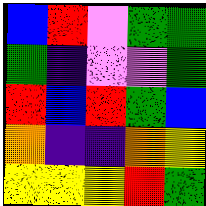[["blue", "red", "violet", "green", "green"], ["green", "indigo", "violet", "violet", "green"], ["red", "blue", "red", "green", "blue"], ["orange", "indigo", "indigo", "orange", "yellow"], ["yellow", "yellow", "yellow", "red", "green"]]